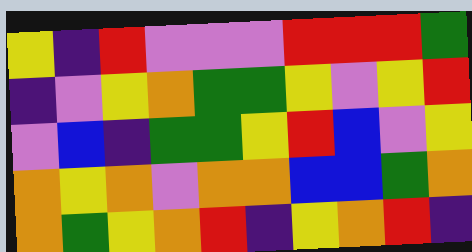[["yellow", "indigo", "red", "violet", "violet", "violet", "red", "red", "red", "green"], ["indigo", "violet", "yellow", "orange", "green", "green", "yellow", "violet", "yellow", "red"], ["violet", "blue", "indigo", "green", "green", "yellow", "red", "blue", "violet", "yellow"], ["orange", "yellow", "orange", "violet", "orange", "orange", "blue", "blue", "green", "orange"], ["orange", "green", "yellow", "orange", "red", "indigo", "yellow", "orange", "red", "indigo"]]